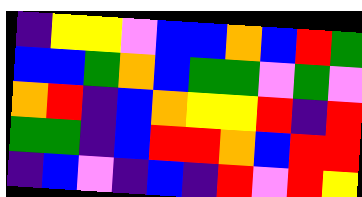[["indigo", "yellow", "yellow", "violet", "blue", "blue", "orange", "blue", "red", "green"], ["blue", "blue", "green", "orange", "blue", "green", "green", "violet", "green", "violet"], ["orange", "red", "indigo", "blue", "orange", "yellow", "yellow", "red", "indigo", "red"], ["green", "green", "indigo", "blue", "red", "red", "orange", "blue", "red", "red"], ["indigo", "blue", "violet", "indigo", "blue", "indigo", "red", "violet", "red", "yellow"]]